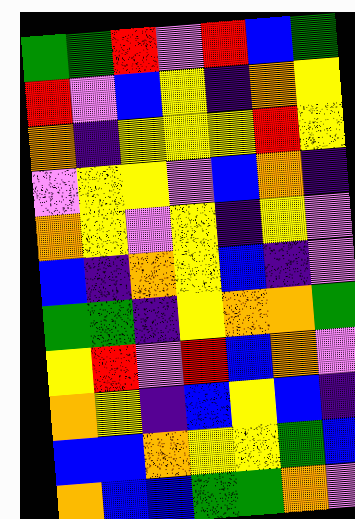[["green", "green", "red", "violet", "red", "blue", "green"], ["red", "violet", "blue", "yellow", "indigo", "orange", "yellow"], ["orange", "indigo", "yellow", "yellow", "yellow", "red", "yellow"], ["violet", "yellow", "yellow", "violet", "blue", "orange", "indigo"], ["orange", "yellow", "violet", "yellow", "indigo", "yellow", "violet"], ["blue", "indigo", "orange", "yellow", "blue", "indigo", "violet"], ["green", "green", "indigo", "yellow", "orange", "orange", "green"], ["yellow", "red", "violet", "red", "blue", "orange", "violet"], ["orange", "yellow", "indigo", "blue", "yellow", "blue", "indigo"], ["blue", "blue", "orange", "yellow", "yellow", "green", "blue"], ["orange", "blue", "blue", "green", "green", "orange", "violet"]]